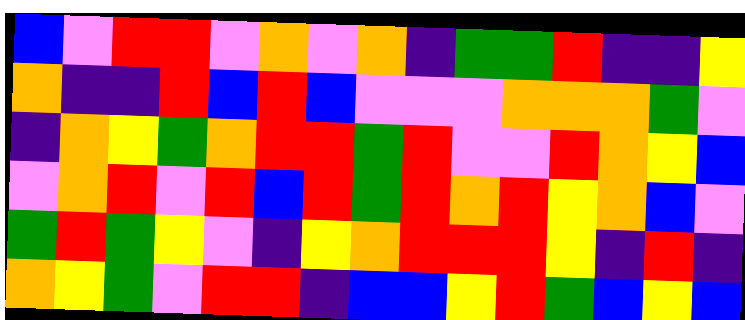[["blue", "violet", "red", "red", "violet", "orange", "violet", "orange", "indigo", "green", "green", "red", "indigo", "indigo", "yellow"], ["orange", "indigo", "indigo", "red", "blue", "red", "blue", "violet", "violet", "violet", "orange", "orange", "orange", "green", "violet"], ["indigo", "orange", "yellow", "green", "orange", "red", "red", "green", "red", "violet", "violet", "red", "orange", "yellow", "blue"], ["violet", "orange", "red", "violet", "red", "blue", "red", "green", "red", "orange", "red", "yellow", "orange", "blue", "violet"], ["green", "red", "green", "yellow", "violet", "indigo", "yellow", "orange", "red", "red", "red", "yellow", "indigo", "red", "indigo"], ["orange", "yellow", "green", "violet", "red", "red", "indigo", "blue", "blue", "yellow", "red", "green", "blue", "yellow", "blue"]]